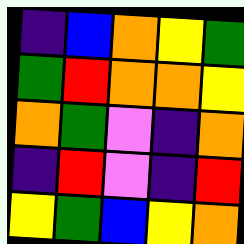[["indigo", "blue", "orange", "yellow", "green"], ["green", "red", "orange", "orange", "yellow"], ["orange", "green", "violet", "indigo", "orange"], ["indigo", "red", "violet", "indigo", "red"], ["yellow", "green", "blue", "yellow", "orange"]]